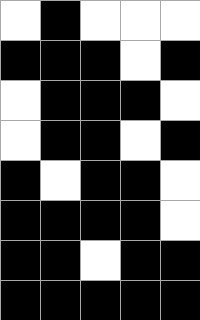[["white", "black", "white", "white", "white"], ["black", "black", "black", "white", "black"], ["white", "black", "black", "black", "white"], ["white", "black", "black", "white", "black"], ["black", "white", "black", "black", "white"], ["black", "black", "black", "black", "white"], ["black", "black", "white", "black", "black"], ["black", "black", "black", "black", "black"]]